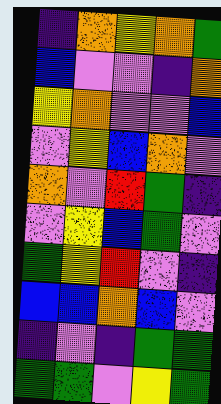[["indigo", "orange", "yellow", "orange", "green"], ["blue", "violet", "violet", "indigo", "orange"], ["yellow", "orange", "violet", "violet", "blue"], ["violet", "yellow", "blue", "orange", "violet"], ["orange", "violet", "red", "green", "indigo"], ["violet", "yellow", "blue", "green", "violet"], ["green", "yellow", "red", "violet", "indigo"], ["blue", "blue", "orange", "blue", "violet"], ["indigo", "violet", "indigo", "green", "green"], ["green", "green", "violet", "yellow", "green"]]